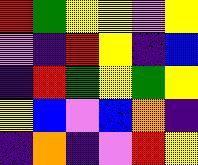[["red", "green", "yellow", "yellow", "violet", "yellow"], ["violet", "indigo", "red", "yellow", "indigo", "blue"], ["indigo", "red", "green", "yellow", "green", "yellow"], ["yellow", "blue", "violet", "blue", "orange", "indigo"], ["indigo", "orange", "indigo", "violet", "red", "yellow"]]